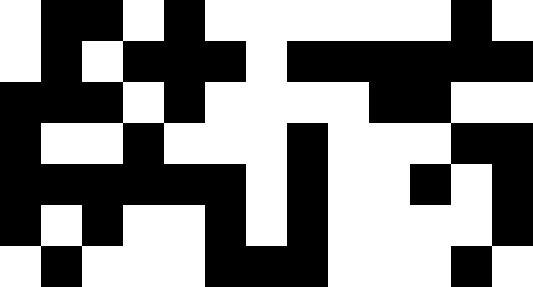[["white", "black", "black", "white", "black", "white", "white", "white", "white", "white", "white", "black", "white"], ["white", "black", "white", "black", "black", "black", "white", "black", "black", "black", "black", "black", "black"], ["black", "black", "black", "white", "black", "white", "white", "white", "white", "black", "black", "white", "white"], ["black", "white", "white", "black", "white", "white", "white", "black", "white", "white", "white", "black", "black"], ["black", "black", "black", "black", "black", "black", "white", "black", "white", "white", "black", "white", "black"], ["black", "white", "black", "white", "white", "black", "white", "black", "white", "white", "white", "white", "black"], ["white", "black", "white", "white", "white", "black", "black", "black", "white", "white", "white", "black", "white"]]